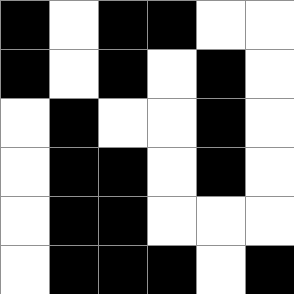[["black", "white", "black", "black", "white", "white"], ["black", "white", "black", "white", "black", "white"], ["white", "black", "white", "white", "black", "white"], ["white", "black", "black", "white", "black", "white"], ["white", "black", "black", "white", "white", "white"], ["white", "black", "black", "black", "white", "black"]]